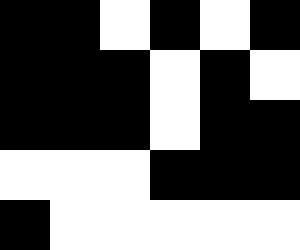[["black", "black", "white", "black", "white", "black"], ["black", "black", "black", "white", "black", "white"], ["black", "black", "black", "white", "black", "black"], ["white", "white", "white", "black", "black", "black"], ["black", "white", "white", "white", "white", "white"]]